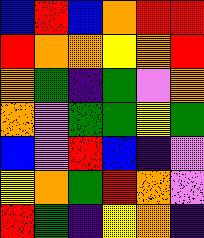[["blue", "red", "blue", "orange", "red", "red"], ["red", "orange", "orange", "yellow", "orange", "red"], ["orange", "green", "indigo", "green", "violet", "orange"], ["orange", "violet", "green", "green", "yellow", "green"], ["blue", "violet", "red", "blue", "indigo", "violet"], ["yellow", "orange", "green", "red", "orange", "violet"], ["red", "green", "indigo", "yellow", "orange", "indigo"]]